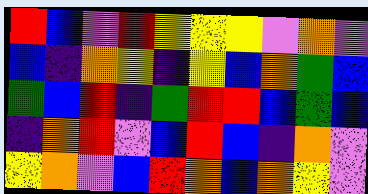[["red", "blue", "violet", "red", "yellow", "yellow", "yellow", "violet", "orange", "violet"], ["blue", "indigo", "orange", "yellow", "indigo", "yellow", "blue", "orange", "green", "blue"], ["green", "blue", "red", "indigo", "green", "red", "red", "blue", "green", "blue"], ["indigo", "orange", "red", "violet", "blue", "red", "blue", "indigo", "orange", "violet"], ["yellow", "orange", "violet", "blue", "red", "orange", "blue", "orange", "yellow", "violet"]]